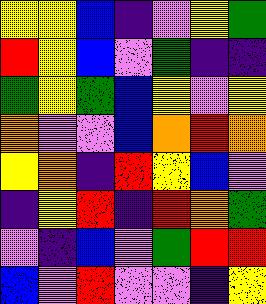[["yellow", "yellow", "blue", "indigo", "violet", "yellow", "green"], ["red", "yellow", "blue", "violet", "green", "indigo", "indigo"], ["green", "yellow", "green", "blue", "yellow", "violet", "yellow"], ["orange", "violet", "violet", "blue", "orange", "red", "orange"], ["yellow", "orange", "indigo", "red", "yellow", "blue", "violet"], ["indigo", "yellow", "red", "indigo", "red", "orange", "green"], ["violet", "indigo", "blue", "violet", "green", "red", "red"], ["blue", "violet", "red", "violet", "violet", "indigo", "yellow"]]